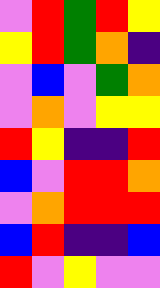[["violet", "red", "green", "red", "yellow"], ["yellow", "red", "green", "orange", "indigo"], ["violet", "blue", "violet", "green", "orange"], ["violet", "orange", "violet", "yellow", "yellow"], ["red", "yellow", "indigo", "indigo", "red"], ["blue", "violet", "red", "red", "orange"], ["violet", "orange", "red", "red", "red"], ["blue", "red", "indigo", "indigo", "blue"], ["red", "violet", "yellow", "violet", "violet"]]